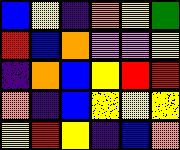[["blue", "yellow", "indigo", "orange", "yellow", "green"], ["red", "blue", "orange", "violet", "violet", "yellow"], ["indigo", "orange", "blue", "yellow", "red", "red"], ["orange", "indigo", "blue", "yellow", "yellow", "yellow"], ["yellow", "red", "yellow", "indigo", "blue", "orange"]]